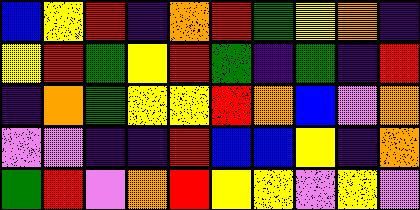[["blue", "yellow", "red", "indigo", "orange", "red", "green", "yellow", "orange", "indigo"], ["yellow", "red", "green", "yellow", "red", "green", "indigo", "green", "indigo", "red"], ["indigo", "orange", "green", "yellow", "yellow", "red", "orange", "blue", "violet", "orange"], ["violet", "violet", "indigo", "indigo", "red", "blue", "blue", "yellow", "indigo", "orange"], ["green", "red", "violet", "orange", "red", "yellow", "yellow", "violet", "yellow", "violet"]]